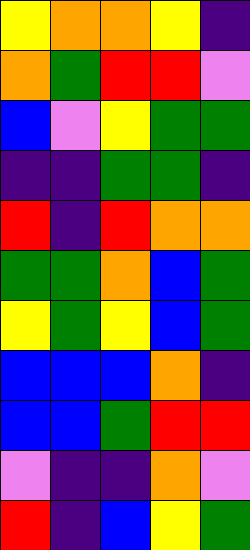[["yellow", "orange", "orange", "yellow", "indigo"], ["orange", "green", "red", "red", "violet"], ["blue", "violet", "yellow", "green", "green"], ["indigo", "indigo", "green", "green", "indigo"], ["red", "indigo", "red", "orange", "orange"], ["green", "green", "orange", "blue", "green"], ["yellow", "green", "yellow", "blue", "green"], ["blue", "blue", "blue", "orange", "indigo"], ["blue", "blue", "green", "red", "red"], ["violet", "indigo", "indigo", "orange", "violet"], ["red", "indigo", "blue", "yellow", "green"]]